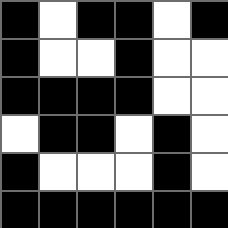[["black", "white", "black", "black", "white", "black"], ["black", "white", "white", "black", "white", "white"], ["black", "black", "black", "black", "white", "white"], ["white", "black", "black", "white", "black", "white"], ["black", "white", "white", "white", "black", "white"], ["black", "black", "black", "black", "black", "black"]]